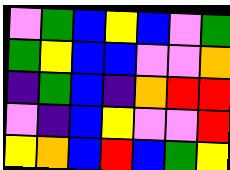[["violet", "green", "blue", "yellow", "blue", "violet", "green"], ["green", "yellow", "blue", "blue", "violet", "violet", "orange"], ["indigo", "green", "blue", "indigo", "orange", "red", "red"], ["violet", "indigo", "blue", "yellow", "violet", "violet", "red"], ["yellow", "orange", "blue", "red", "blue", "green", "yellow"]]